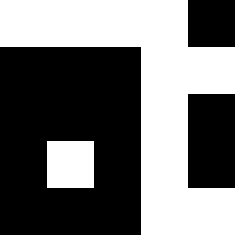[["white", "white", "white", "white", "black"], ["black", "black", "black", "white", "white"], ["black", "black", "black", "white", "black"], ["black", "white", "black", "white", "black"], ["black", "black", "black", "white", "white"]]